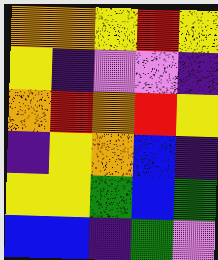[["orange", "orange", "yellow", "red", "yellow"], ["yellow", "indigo", "violet", "violet", "indigo"], ["orange", "red", "orange", "red", "yellow"], ["indigo", "yellow", "orange", "blue", "indigo"], ["yellow", "yellow", "green", "blue", "green"], ["blue", "blue", "indigo", "green", "violet"]]